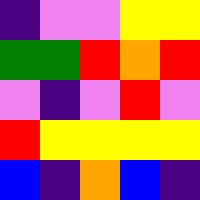[["indigo", "violet", "violet", "yellow", "yellow"], ["green", "green", "red", "orange", "red"], ["violet", "indigo", "violet", "red", "violet"], ["red", "yellow", "yellow", "yellow", "yellow"], ["blue", "indigo", "orange", "blue", "indigo"]]